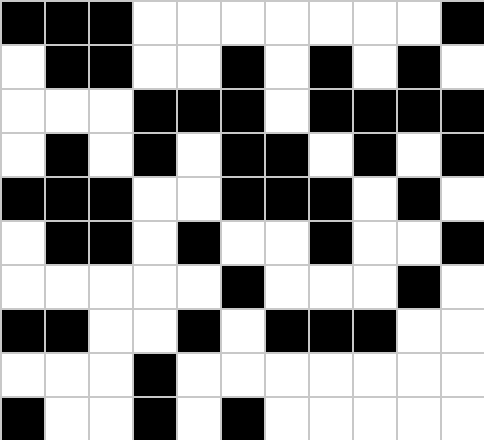[["black", "black", "black", "white", "white", "white", "white", "white", "white", "white", "black"], ["white", "black", "black", "white", "white", "black", "white", "black", "white", "black", "white"], ["white", "white", "white", "black", "black", "black", "white", "black", "black", "black", "black"], ["white", "black", "white", "black", "white", "black", "black", "white", "black", "white", "black"], ["black", "black", "black", "white", "white", "black", "black", "black", "white", "black", "white"], ["white", "black", "black", "white", "black", "white", "white", "black", "white", "white", "black"], ["white", "white", "white", "white", "white", "black", "white", "white", "white", "black", "white"], ["black", "black", "white", "white", "black", "white", "black", "black", "black", "white", "white"], ["white", "white", "white", "black", "white", "white", "white", "white", "white", "white", "white"], ["black", "white", "white", "black", "white", "black", "white", "white", "white", "white", "white"]]